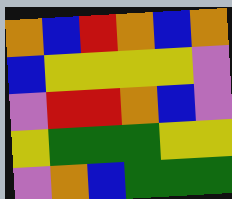[["orange", "blue", "red", "orange", "blue", "orange"], ["blue", "yellow", "yellow", "yellow", "yellow", "violet"], ["violet", "red", "red", "orange", "blue", "violet"], ["yellow", "green", "green", "green", "yellow", "yellow"], ["violet", "orange", "blue", "green", "green", "green"]]